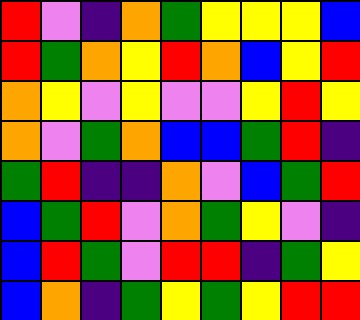[["red", "violet", "indigo", "orange", "green", "yellow", "yellow", "yellow", "blue"], ["red", "green", "orange", "yellow", "red", "orange", "blue", "yellow", "red"], ["orange", "yellow", "violet", "yellow", "violet", "violet", "yellow", "red", "yellow"], ["orange", "violet", "green", "orange", "blue", "blue", "green", "red", "indigo"], ["green", "red", "indigo", "indigo", "orange", "violet", "blue", "green", "red"], ["blue", "green", "red", "violet", "orange", "green", "yellow", "violet", "indigo"], ["blue", "red", "green", "violet", "red", "red", "indigo", "green", "yellow"], ["blue", "orange", "indigo", "green", "yellow", "green", "yellow", "red", "red"]]